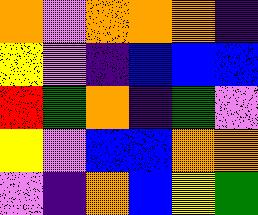[["orange", "violet", "orange", "orange", "orange", "indigo"], ["yellow", "violet", "indigo", "blue", "blue", "blue"], ["red", "green", "orange", "indigo", "green", "violet"], ["yellow", "violet", "blue", "blue", "orange", "orange"], ["violet", "indigo", "orange", "blue", "yellow", "green"]]